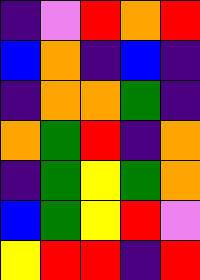[["indigo", "violet", "red", "orange", "red"], ["blue", "orange", "indigo", "blue", "indigo"], ["indigo", "orange", "orange", "green", "indigo"], ["orange", "green", "red", "indigo", "orange"], ["indigo", "green", "yellow", "green", "orange"], ["blue", "green", "yellow", "red", "violet"], ["yellow", "red", "red", "indigo", "red"]]